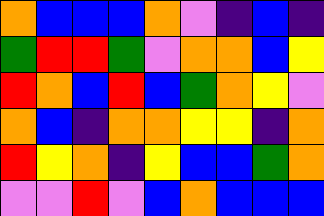[["orange", "blue", "blue", "blue", "orange", "violet", "indigo", "blue", "indigo"], ["green", "red", "red", "green", "violet", "orange", "orange", "blue", "yellow"], ["red", "orange", "blue", "red", "blue", "green", "orange", "yellow", "violet"], ["orange", "blue", "indigo", "orange", "orange", "yellow", "yellow", "indigo", "orange"], ["red", "yellow", "orange", "indigo", "yellow", "blue", "blue", "green", "orange"], ["violet", "violet", "red", "violet", "blue", "orange", "blue", "blue", "blue"]]